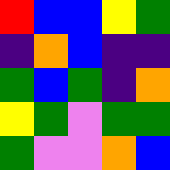[["red", "blue", "blue", "yellow", "green"], ["indigo", "orange", "blue", "indigo", "indigo"], ["green", "blue", "green", "indigo", "orange"], ["yellow", "green", "violet", "green", "green"], ["green", "violet", "violet", "orange", "blue"]]